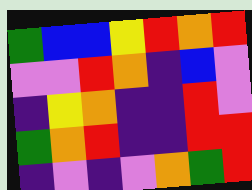[["green", "blue", "blue", "yellow", "red", "orange", "red"], ["violet", "violet", "red", "orange", "indigo", "blue", "violet"], ["indigo", "yellow", "orange", "indigo", "indigo", "red", "violet"], ["green", "orange", "red", "indigo", "indigo", "red", "red"], ["indigo", "violet", "indigo", "violet", "orange", "green", "red"]]